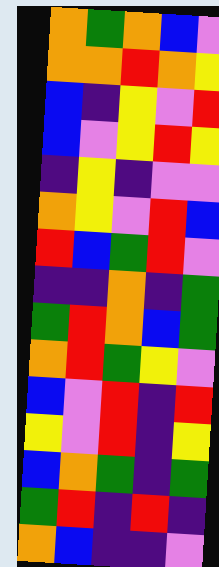[["orange", "green", "orange", "blue", "violet"], ["orange", "orange", "red", "orange", "yellow"], ["blue", "indigo", "yellow", "violet", "red"], ["blue", "violet", "yellow", "red", "yellow"], ["indigo", "yellow", "indigo", "violet", "violet"], ["orange", "yellow", "violet", "red", "blue"], ["red", "blue", "green", "red", "violet"], ["indigo", "indigo", "orange", "indigo", "green"], ["green", "red", "orange", "blue", "green"], ["orange", "red", "green", "yellow", "violet"], ["blue", "violet", "red", "indigo", "red"], ["yellow", "violet", "red", "indigo", "yellow"], ["blue", "orange", "green", "indigo", "green"], ["green", "red", "indigo", "red", "indigo"], ["orange", "blue", "indigo", "indigo", "violet"]]